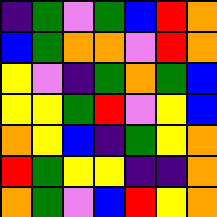[["indigo", "green", "violet", "green", "blue", "red", "orange"], ["blue", "green", "orange", "orange", "violet", "red", "orange"], ["yellow", "violet", "indigo", "green", "orange", "green", "blue"], ["yellow", "yellow", "green", "red", "violet", "yellow", "blue"], ["orange", "yellow", "blue", "indigo", "green", "yellow", "orange"], ["red", "green", "yellow", "yellow", "indigo", "indigo", "orange"], ["orange", "green", "violet", "blue", "red", "yellow", "orange"]]